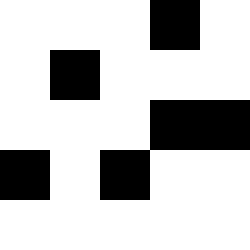[["white", "white", "white", "black", "white"], ["white", "black", "white", "white", "white"], ["white", "white", "white", "black", "black"], ["black", "white", "black", "white", "white"], ["white", "white", "white", "white", "white"]]